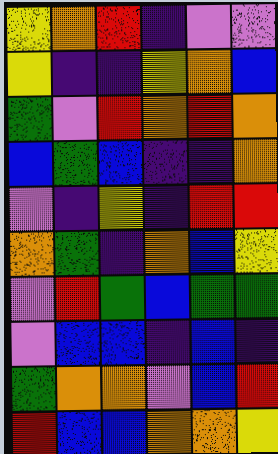[["yellow", "orange", "red", "indigo", "violet", "violet"], ["yellow", "indigo", "indigo", "yellow", "orange", "blue"], ["green", "violet", "red", "orange", "red", "orange"], ["blue", "green", "blue", "indigo", "indigo", "orange"], ["violet", "indigo", "yellow", "indigo", "red", "red"], ["orange", "green", "indigo", "orange", "blue", "yellow"], ["violet", "red", "green", "blue", "green", "green"], ["violet", "blue", "blue", "indigo", "blue", "indigo"], ["green", "orange", "orange", "violet", "blue", "red"], ["red", "blue", "blue", "orange", "orange", "yellow"]]